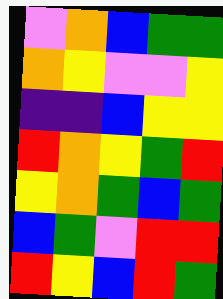[["violet", "orange", "blue", "green", "green"], ["orange", "yellow", "violet", "violet", "yellow"], ["indigo", "indigo", "blue", "yellow", "yellow"], ["red", "orange", "yellow", "green", "red"], ["yellow", "orange", "green", "blue", "green"], ["blue", "green", "violet", "red", "red"], ["red", "yellow", "blue", "red", "green"]]